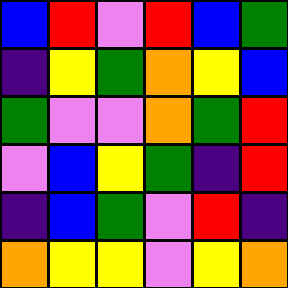[["blue", "red", "violet", "red", "blue", "green"], ["indigo", "yellow", "green", "orange", "yellow", "blue"], ["green", "violet", "violet", "orange", "green", "red"], ["violet", "blue", "yellow", "green", "indigo", "red"], ["indigo", "blue", "green", "violet", "red", "indigo"], ["orange", "yellow", "yellow", "violet", "yellow", "orange"]]